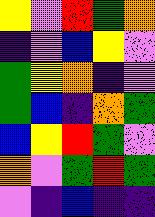[["yellow", "violet", "red", "green", "orange"], ["indigo", "violet", "blue", "yellow", "violet"], ["green", "yellow", "orange", "indigo", "violet"], ["green", "blue", "indigo", "orange", "green"], ["blue", "yellow", "red", "green", "violet"], ["orange", "violet", "green", "red", "green"], ["violet", "indigo", "blue", "indigo", "indigo"]]